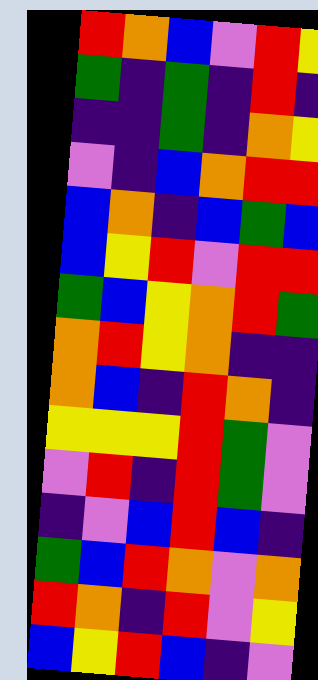[["red", "orange", "blue", "violet", "red", "yellow"], ["green", "indigo", "green", "indigo", "red", "indigo"], ["indigo", "indigo", "green", "indigo", "orange", "yellow"], ["violet", "indigo", "blue", "orange", "red", "red"], ["blue", "orange", "indigo", "blue", "green", "blue"], ["blue", "yellow", "red", "violet", "red", "red"], ["green", "blue", "yellow", "orange", "red", "green"], ["orange", "red", "yellow", "orange", "indigo", "indigo"], ["orange", "blue", "indigo", "red", "orange", "indigo"], ["yellow", "yellow", "yellow", "red", "green", "violet"], ["violet", "red", "indigo", "red", "green", "violet"], ["indigo", "violet", "blue", "red", "blue", "indigo"], ["green", "blue", "red", "orange", "violet", "orange"], ["red", "orange", "indigo", "red", "violet", "yellow"], ["blue", "yellow", "red", "blue", "indigo", "violet"]]